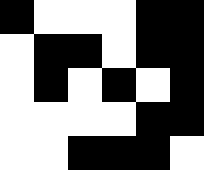[["black", "white", "white", "white", "black", "black"], ["white", "black", "black", "white", "black", "black"], ["white", "black", "white", "black", "white", "black"], ["white", "white", "white", "white", "black", "black"], ["white", "white", "black", "black", "black", "white"]]